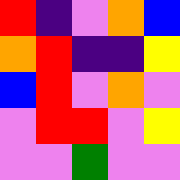[["red", "indigo", "violet", "orange", "blue"], ["orange", "red", "indigo", "indigo", "yellow"], ["blue", "red", "violet", "orange", "violet"], ["violet", "red", "red", "violet", "yellow"], ["violet", "violet", "green", "violet", "violet"]]